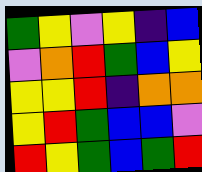[["green", "yellow", "violet", "yellow", "indigo", "blue"], ["violet", "orange", "red", "green", "blue", "yellow"], ["yellow", "yellow", "red", "indigo", "orange", "orange"], ["yellow", "red", "green", "blue", "blue", "violet"], ["red", "yellow", "green", "blue", "green", "red"]]